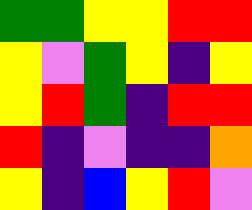[["green", "green", "yellow", "yellow", "red", "red"], ["yellow", "violet", "green", "yellow", "indigo", "yellow"], ["yellow", "red", "green", "indigo", "red", "red"], ["red", "indigo", "violet", "indigo", "indigo", "orange"], ["yellow", "indigo", "blue", "yellow", "red", "violet"]]